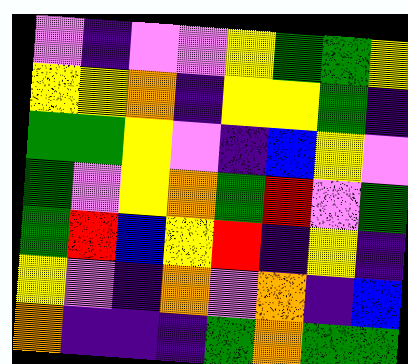[["violet", "indigo", "violet", "violet", "yellow", "green", "green", "yellow"], ["yellow", "yellow", "orange", "indigo", "yellow", "yellow", "green", "indigo"], ["green", "green", "yellow", "violet", "indigo", "blue", "yellow", "violet"], ["green", "violet", "yellow", "orange", "green", "red", "violet", "green"], ["green", "red", "blue", "yellow", "red", "indigo", "yellow", "indigo"], ["yellow", "violet", "indigo", "orange", "violet", "orange", "indigo", "blue"], ["orange", "indigo", "indigo", "indigo", "green", "orange", "green", "green"]]